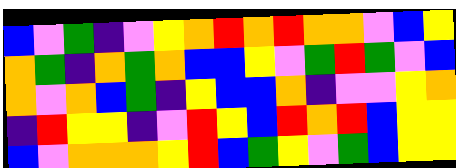[["blue", "violet", "green", "indigo", "violet", "yellow", "orange", "red", "orange", "red", "orange", "orange", "violet", "blue", "yellow"], ["orange", "green", "indigo", "orange", "green", "orange", "blue", "blue", "yellow", "violet", "green", "red", "green", "violet", "blue"], ["orange", "violet", "orange", "blue", "green", "indigo", "yellow", "blue", "blue", "orange", "indigo", "violet", "violet", "yellow", "orange"], ["indigo", "red", "yellow", "yellow", "indigo", "violet", "red", "yellow", "blue", "red", "orange", "red", "blue", "yellow", "yellow"], ["blue", "violet", "orange", "orange", "orange", "yellow", "red", "blue", "green", "yellow", "violet", "green", "blue", "yellow", "yellow"]]